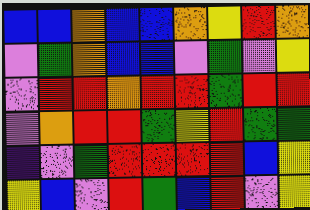[["blue", "blue", "orange", "blue", "blue", "orange", "yellow", "red", "orange"], ["violet", "green", "orange", "blue", "blue", "violet", "green", "violet", "yellow"], ["violet", "red", "red", "orange", "red", "red", "green", "red", "red"], ["violet", "orange", "red", "red", "green", "yellow", "red", "green", "green"], ["indigo", "violet", "green", "red", "red", "red", "red", "blue", "yellow"], ["yellow", "blue", "violet", "red", "green", "blue", "red", "violet", "yellow"]]